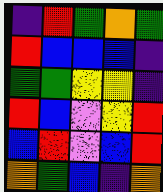[["indigo", "red", "green", "orange", "green"], ["red", "blue", "blue", "blue", "indigo"], ["green", "green", "yellow", "yellow", "indigo"], ["red", "blue", "violet", "yellow", "red"], ["blue", "red", "violet", "blue", "red"], ["orange", "green", "blue", "indigo", "orange"]]